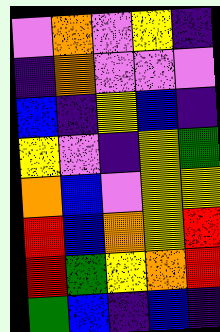[["violet", "orange", "violet", "yellow", "indigo"], ["indigo", "orange", "violet", "violet", "violet"], ["blue", "indigo", "yellow", "blue", "indigo"], ["yellow", "violet", "indigo", "yellow", "green"], ["orange", "blue", "violet", "yellow", "yellow"], ["red", "blue", "orange", "yellow", "red"], ["red", "green", "yellow", "orange", "red"], ["green", "blue", "indigo", "blue", "indigo"]]